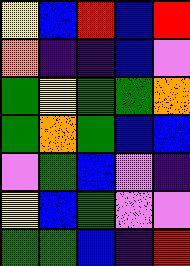[["yellow", "blue", "red", "blue", "red"], ["orange", "indigo", "indigo", "blue", "violet"], ["green", "yellow", "green", "green", "orange"], ["green", "orange", "green", "blue", "blue"], ["violet", "green", "blue", "violet", "indigo"], ["yellow", "blue", "green", "violet", "violet"], ["green", "green", "blue", "indigo", "red"]]